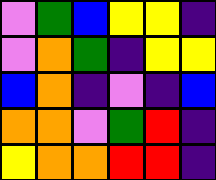[["violet", "green", "blue", "yellow", "yellow", "indigo"], ["violet", "orange", "green", "indigo", "yellow", "yellow"], ["blue", "orange", "indigo", "violet", "indigo", "blue"], ["orange", "orange", "violet", "green", "red", "indigo"], ["yellow", "orange", "orange", "red", "red", "indigo"]]